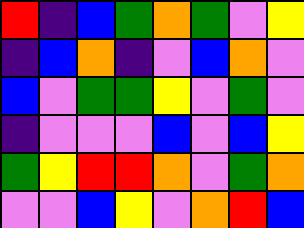[["red", "indigo", "blue", "green", "orange", "green", "violet", "yellow"], ["indigo", "blue", "orange", "indigo", "violet", "blue", "orange", "violet"], ["blue", "violet", "green", "green", "yellow", "violet", "green", "violet"], ["indigo", "violet", "violet", "violet", "blue", "violet", "blue", "yellow"], ["green", "yellow", "red", "red", "orange", "violet", "green", "orange"], ["violet", "violet", "blue", "yellow", "violet", "orange", "red", "blue"]]